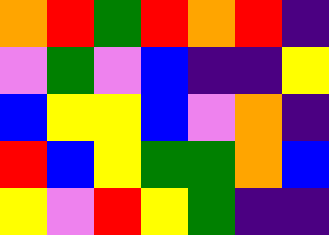[["orange", "red", "green", "red", "orange", "red", "indigo"], ["violet", "green", "violet", "blue", "indigo", "indigo", "yellow"], ["blue", "yellow", "yellow", "blue", "violet", "orange", "indigo"], ["red", "blue", "yellow", "green", "green", "orange", "blue"], ["yellow", "violet", "red", "yellow", "green", "indigo", "indigo"]]